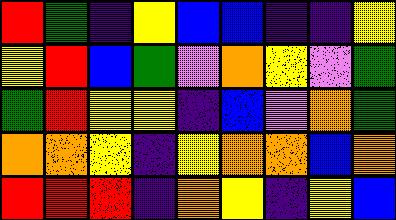[["red", "green", "indigo", "yellow", "blue", "blue", "indigo", "indigo", "yellow"], ["yellow", "red", "blue", "green", "violet", "orange", "yellow", "violet", "green"], ["green", "red", "yellow", "yellow", "indigo", "blue", "violet", "orange", "green"], ["orange", "orange", "yellow", "indigo", "yellow", "orange", "orange", "blue", "orange"], ["red", "red", "red", "indigo", "orange", "yellow", "indigo", "yellow", "blue"]]